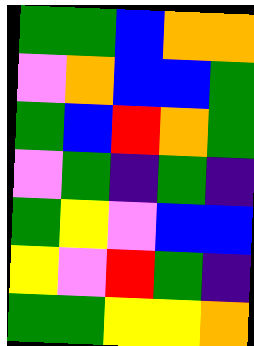[["green", "green", "blue", "orange", "orange"], ["violet", "orange", "blue", "blue", "green"], ["green", "blue", "red", "orange", "green"], ["violet", "green", "indigo", "green", "indigo"], ["green", "yellow", "violet", "blue", "blue"], ["yellow", "violet", "red", "green", "indigo"], ["green", "green", "yellow", "yellow", "orange"]]